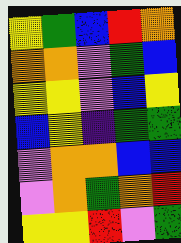[["yellow", "green", "blue", "red", "orange"], ["orange", "orange", "violet", "green", "blue"], ["yellow", "yellow", "violet", "blue", "yellow"], ["blue", "yellow", "indigo", "green", "green"], ["violet", "orange", "orange", "blue", "blue"], ["violet", "orange", "green", "orange", "red"], ["yellow", "yellow", "red", "violet", "green"]]